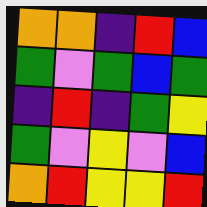[["orange", "orange", "indigo", "red", "blue"], ["green", "violet", "green", "blue", "green"], ["indigo", "red", "indigo", "green", "yellow"], ["green", "violet", "yellow", "violet", "blue"], ["orange", "red", "yellow", "yellow", "red"]]